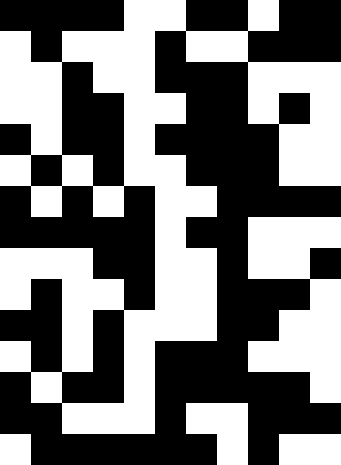[["black", "black", "black", "black", "white", "white", "black", "black", "white", "black", "black"], ["white", "black", "white", "white", "white", "black", "white", "white", "black", "black", "black"], ["white", "white", "black", "white", "white", "black", "black", "black", "white", "white", "white"], ["white", "white", "black", "black", "white", "white", "black", "black", "white", "black", "white"], ["black", "white", "black", "black", "white", "black", "black", "black", "black", "white", "white"], ["white", "black", "white", "black", "white", "white", "black", "black", "black", "white", "white"], ["black", "white", "black", "white", "black", "white", "white", "black", "black", "black", "black"], ["black", "black", "black", "black", "black", "white", "black", "black", "white", "white", "white"], ["white", "white", "white", "black", "black", "white", "white", "black", "white", "white", "black"], ["white", "black", "white", "white", "black", "white", "white", "black", "black", "black", "white"], ["black", "black", "white", "black", "white", "white", "white", "black", "black", "white", "white"], ["white", "black", "white", "black", "white", "black", "black", "black", "white", "white", "white"], ["black", "white", "black", "black", "white", "black", "black", "black", "black", "black", "white"], ["black", "black", "white", "white", "white", "black", "white", "white", "black", "black", "black"], ["white", "black", "black", "black", "black", "black", "black", "white", "black", "white", "white"]]